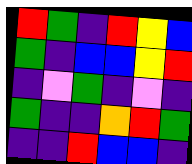[["red", "green", "indigo", "red", "yellow", "blue"], ["green", "indigo", "blue", "blue", "yellow", "red"], ["indigo", "violet", "green", "indigo", "violet", "indigo"], ["green", "indigo", "indigo", "orange", "red", "green"], ["indigo", "indigo", "red", "blue", "blue", "indigo"]]